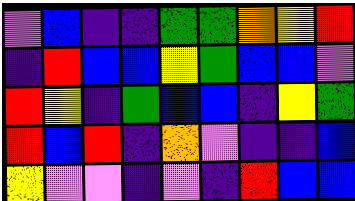[["violet", "blue", "indigo", "indigo", "green", "green", "orange", "yellow", "red"], ["indigo", "red", "blue", "blue", "yellow", "green", "blue", "blue", "violet"], ["red", "yellow", "indigo", "green", "blue", "blue", "indigo", "yellow", "green"], ["red", "blue", "red", "indigo", "orange", "violet", "indigo", "indigo", "blue"], ["yellow", "violet", "violet", "indigo", "violet", "indigo", "red", "blue", "blue"]]